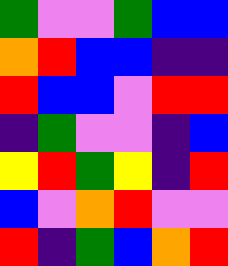[["green", "violet", "violet", "green", "blue", "blue"], ["orange", "red", "blue", "blue", "indigo", "indigo"], ["red", "blue", "blue", "violet", "red", "red"], ["indigo", "green", "violet", "violet", "indigo", "blue"], ["yellow", "red", "green", "yellow", "indigo", "red"], ["blue", "violet", "orange", "red", "violet", "violet"], ["red", "indigo", "green", "blue", "orange", "red"]]